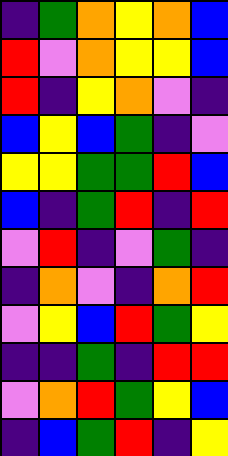[["indigo", "green", "orange", "yellow", "orange", "blue"], ["red", "violet", "orange", "yellow", "yellow", "blue"], ["red", "indigo", "yellow", "orange", "violet", "indigo"], ["blue", "yellow", "blue", "green", "indigo", "violet"], ["yellow", "yellow", "green", "green", "red", "blue"], ["blue", "indigo", "green", "red", "indigo", "red"], ["violet", "red", "indigo", "violet", "green", "indigo"], ["indigo", "orange", "violet", "indigo", "orange", "red"], ["violet", "yellow", "blue", "red", "green", "yellow"], ["indigo", "indigo", "green", "indigo", "red", "red"], ["violet", "orange", "red", "green", "yellow", "blue"], ["indigo", "blue", "green", "red", "indigo", "yellow"]]